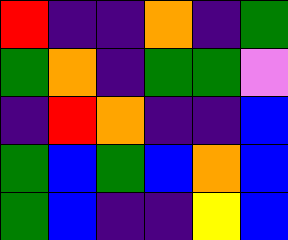[["red", "indigo", "indigo", "orange", "indigo", "green"], ["green", "orange", "indigo", "green", "green", "violet"], ["indigo", "red", "orange", "indigo", "indigo", "blue"], ["green", "blue", "green", "blue", "orange", "blue"], ["green", "blue", "indigo", "indigo", "yellow", "blue"]]